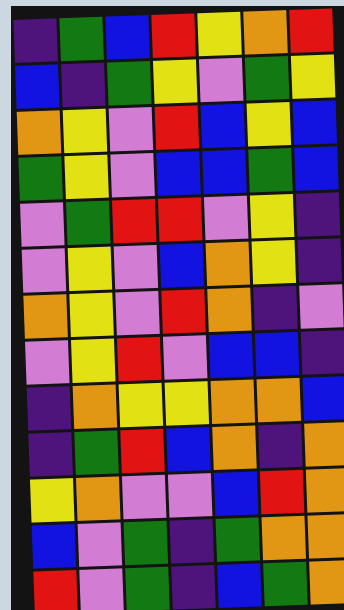[["indigo", "green", "blue", "red", "yellow", "orange", "red"], ["blue", "indigo", "green", "yellow", "violet", "green", "yellow"], ["orange", "yellow", "violet", "red", "blue", "yellow", "blue"], ["green", "yellow", "violet", "blue", "blue", "green", "blue"], ["violet", "green", "red", "red", "violet", "yellow", "indigo"], ["violet", "yellow", "violet", "blue", "orange", "yellow", "indigo"], ["orange", "yellow", "violet", "red", "orange", "indigo", "violet"], ["violet", "yellow", "red", "violet", "blue", "blue", "indigo"], ["indigo", "orange", "yellow", "yellow", "orange", "orange", "blue"], ["indigo", "green", "red", "blue", "orange", "indigo", "orange"], ["yellow", "orange", "violet", "violet", "blue", "red", "orange"], ["blue", "violet", "green", "indigo", "green", "orange", "orange"], ["red", "violet", "green", "indigo", "blue", "green", "orange"]]